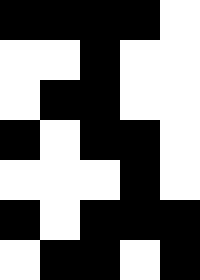[["black", "black", "black", "black", "white"], ["white", "white", "black", "white", "white"], ["white", "black", "black", "white", "white"], ["black", "white", "black", "black", "white"], ["white", "white", "white", "black", "white"], ["black", "white", "black", "black", "black"], ["white", "black", "black", "white", "black"]]